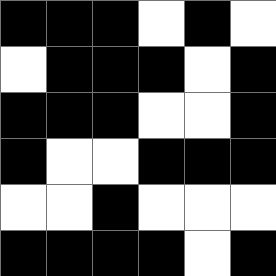[["black", "black", "black", "white", "black", "white"], ["white", "black", "black", "black", "white", "black"], ["black", "black", "black", "white", "white", "black"], ["black", "white", "white", "black", "black", "black"], ["white", "white", "black", "white", "white", "white"], ["black", "black", "black", "black", "white", "black"]]